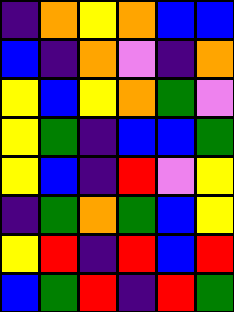[["indigo", "orange", "yellow", "orange", "blue", "blue"], ["blue", "indigo", "orange", "violet", "indigo", "orange"], ["yellow", "blue", "yellow", "orange", "green", "violet"], ["yellow", "green", "indigo", "blue", "blue", "green"], ["yellow", "blue", "indigo", "red", "violet", "yellow"], ["indigo", "green", "orange", "green", "blue", "yellow"], ["yellow", "red", "indigo", "red", "blue", "red"], ["blue", "green", "red", "indigo", "red", "green"]]